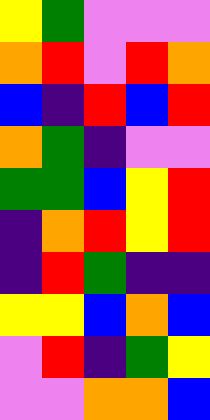[["yellow", "green", "violet", "violet", "violet"], ["orange", "red", "violet", "red", "orange"], ["blue", "indigo", "red", "blue", "red"], ["orange", "green", "indigo", "violet", "violet"], ["green", "green", "blue", "yellow", "red"], ["indigo", "orange", "red", "yellow", "red"], ["indigo", "red", "green", "indigo", "indigo"], ["yellow", "yellow", "blue", "orange", "blue"], ["violet", "red", "indigo", "green", "yellow"], ["violet", "violet", "orange", "orange", "blue"]]